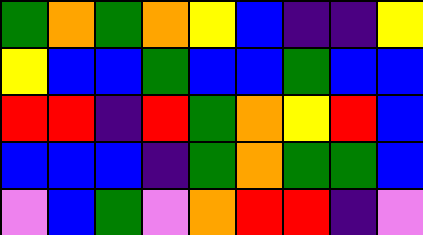[["green", "orange", "green", "orange", "yellow", "blue", "indigo", "indigo", "yellow"], ["yellow", "blue", "blue", "green", "blue", "blue", "green", "blue", "blue"], ["red", "red", "indigo", "red", "green", "orange", "yellow", "red", "blue"], ["blue", "blue", "blue", "indigo", "green", "orange", "green", "green", "blue"], ["violet", "blue", "green", "violet", "orange", "red", "red", "indigo", "violet"]]